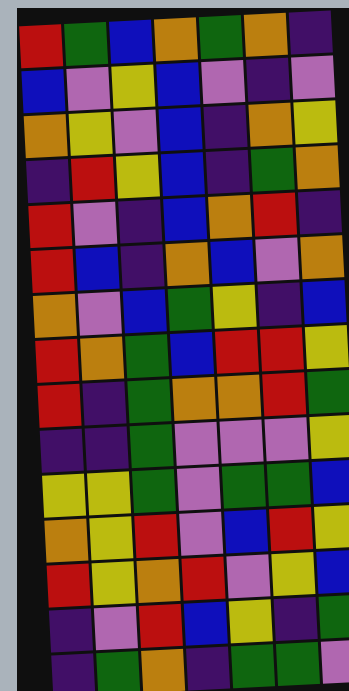[["red", "green", "blue", "orange", "green", "orange", "indigo"], ["blue", "violet", "yellow", "blue", "violet", "indigo", "violet"], ["orange", "yellow", "violet", "blue", "indigo", "orange", "yellow"], ["indigo", "red", "yellow", "blue", "indigo", "green", "orange"], ["red", "violet", "indigo", "blue", "orange", "red", "indigo"], ["red", "blue", "indigo", "orange", "blue", "violet", "orange"], ["orange", "violet", "blue", "green", "yellow", "indigo", "blue"], ["red", "orange", "green", "blue", "red", "red", "yellow"], ["red", "indigo", "green", "orange", "orange", "red", "green"], ["indigo", "indigo", "green", "violet", "violet", "violet", "yellow"], ["yellow", "yellow", "green", "violet", "green", "green", "blue"], ["orange", "yellow", "red", "violet", "blue", "red", "yellow"], ["red", "yellow", "orange", "red", "violet", "yellow", "blue"], ["indigo", "violet", "red", "blue", "yellow", "indigo", "green"], ["indigo", "green", "orange", "indigo", "green", "green", "violet"]]